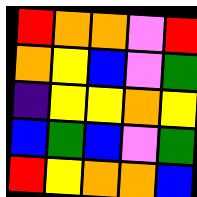[["red", "orange", "orange", "violet", "red"], ["orange", "yellow", "blue", "violet", "green"], ["indigo", "yellow", "yellow", "orange", "yellow"], ["blue", "green", "blue", "violet", "green"], ["red", "yellow", "orange", "orange", "blue"]]